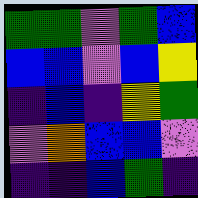[["green", "green", "violet", "green", "blue"], ["blue", "blue", "violet", "blue", "yellow"], ["indigo", "blue", "indigo", "yellow", "green"], ["violet", "orange", "blue", "blue", "violet"], ["indigo", "indigo", "blue", "green", "indigo"]]